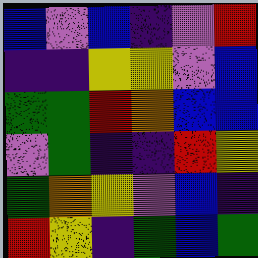[["blue", "violet", "blue", "indigo", "violet", "red"], ["indigo", "indigo", "yellow", "yellow", "violet", "blue"], ["green", "green", "red", "orange", "blue", "blue"], ["violet", "green", "indigo", "indigo", "red", "yellow"], ["green", "orange", "yellow", "violet", "blue", "indigo"], ["red", "yellow", "indigo", "green", "blue", "green"]]